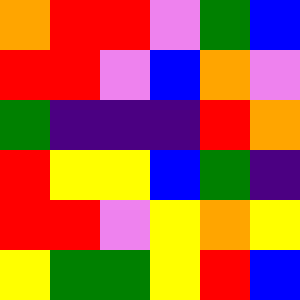[["orange", "red", "red", "violet", "green", "blue"], ["red", "red", "violet", "blue", "orange", "violet"], ["green", "indigo", "indigo", "indigo", "red", "orange"], ["red", "yellow", "yellow", "blue", "green", "indigo"], ["red", "red", "violet", "yellow", "orange", "yellow"], ["yellow", "green", "green", "yellow", "red", "blue"]]